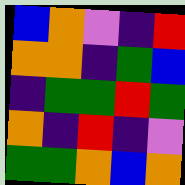[["blue", "orange", "violet", "indigo", "red"], ["orange", "orange", "indigo", "green", "blue"], ["indigo", "green", "green", "red", "green"], ["orange", "indigo", "red", "indigo", "violet"], ["green", "green", "orange", "blue", "orange"]]